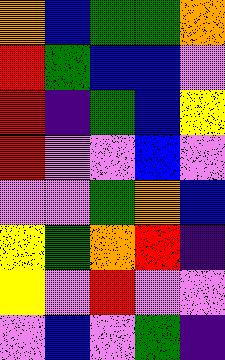[["orange", "blue", "green", "green", "orange"], ["red", "green", "blue", "blue", "violet"], ["red", "indigo", "green", "blue", "yellow"], ["red", "violet", "violet", "blue", "violet"], ["violet", "violet", "green", "orange", "blue"], ["yellow", "green", "orange", "red", "indigo"], ["yellow", "violet", "red", "violet", "violet"], ["violet", "blue", "violet", "green", "indigo"]]